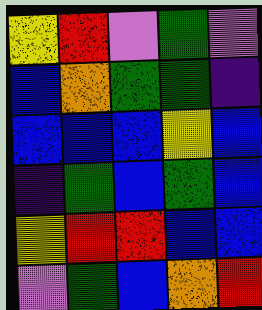[["yellow", "red", "violet", "green", "violet"], ["blue", "orange", "green", "green", "indigo"], ["blue", "blue", "blue", "yellow", "blue"], ["indigo", "green", "blue", "green", "blue"], ["yellow", "red", "red", "blue", "blue"], ["violet", "green", "blue", "orange", "red"]]